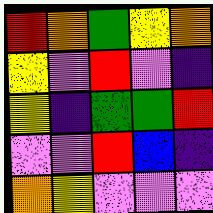[["red", "orange", "green", "yellow", "orange"], ["yellow", "violet", "red", "violet", "indigo"], ["yellow", "indigo", "green", "green", "red"], ["violet", "violet", "red", "blue", "indigo"], ["orange", "yellow", "violet", "violet", "violet"]]